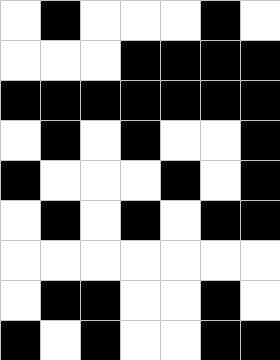[["white", "black", "white", "white", "white", "black", "white"], ["white", "white", "white", "black", "black", "black", "black"], ["black", "black", "black", "black", "black", "black", "black"], ["white", "black", "white", "black", "white", "white", "black"], ["black", "white", "white", "white", "black", "white", "black"], ["white", "black", "white", "black", "white", "black", "black"], ["white", "white", "white", "white", "white", "white", "white"], ["white", "black", "black", "white", "white", "black", "white"], ["black", "white", "black", "white", "white", "black", "black"]]